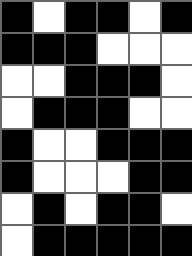[["black", "white", "black", "black", "white", "black"], ["black", "black", "black", "white", "white", "white"], ["white", "white", "black", "black", "black", "white"], ["white", "black", "black", "black", "white", "white"], ["black", "white", "white", "black", "black", "black"], ["black", "white", "white", "white", "black", "black"], ["white", "black", "white", "black", "black", "white"], ["white", "black", "black", "black", "black", "black"]]